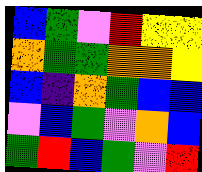[["blue", "green", "violet", "red", "yellow", "yellow"], ["orange", "green", "green", "orange", "orange", "yellow"], ["blue", "indigo", "orange", "green", "blue", "blue"], ["violet", "blue", "green", "violet", "orange", "blue"], ["green", "red", "blue", "green", "violet", "red"]]